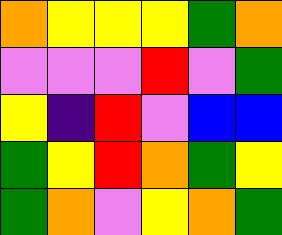[["orange", "yellow", "yellow", "yellow", "green", "orange"], ["violet", "violet", "violet", "red", "violet", "green"], ["yellow", "indigo", "red", "violet", "blue", "blue"], ["green", "yellow", "red", "orange", "green", "yellow"], ["green", "orange", "violet", "yellow", "orange", "green"]]